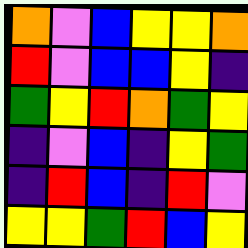[["orange", "violet", "blue", "yellow", "yellow", "orange"], ["red", "violet", "blue", "blue", "yellow", "indigo"], ["green", "yellow", "red", "orange", "green", "yellow"], ["indigo", "violet", "blue", "indigo", "yellow", "green"], ["indigo", "red", "blue", "indigo", "red", "violet"], ["yellow", "yellow", "green", "red", "blue", "yellow"]]